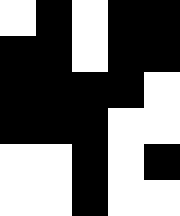[["white", "black", "white", "black", "black"], ["black", "black", "white", "black", "black"], ["black", "black", "black", "black", "white"], ["black", "black", "black", "white", "white"], ["white", "white", "black", "white", "black"], ["white", "white", "black", "white", "white"]]